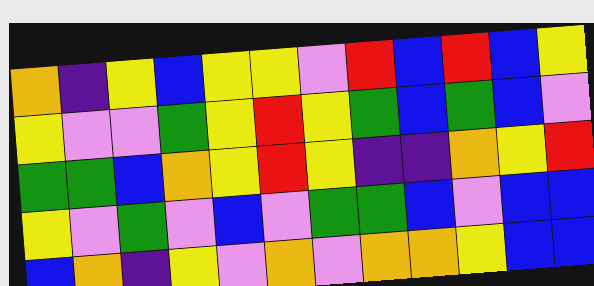[["orange", "indigo", "yellow", "blue", "yellow", "yellow", "violet", "red", "blue", "red", "blue", "yellow"], ["yellow", "violet", "violet", "green", "yellow", "red", "yellow", "green", "blue", "green", "blue", "violet"], ["green", "green", "blue", "orange", "yellow", "red", "yellow", "indigo", "indigo", "orange", "yellow", "red"], ["yellow", "violet", "green", "violet", "blue", "violet", "green", "green", "blue", "violet", "blue", "blue"], ["blue", "orange", "indigo", "yellow", "violet", "orange", "violet", "orange", "orange", "yellow", "blue", "blue"]]